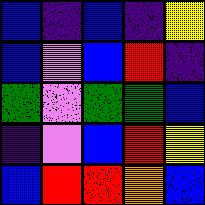[["blue", "indigo", "blue", "indigo", "yellow"], ["blue", "violet", "blue", "red", "indigo"], ["green", "violet", "green", "green", "blue"], ["indigo", "violet", "blue", "red", "yellow"], ["blue", "red", "red", "orange", "blue"]]